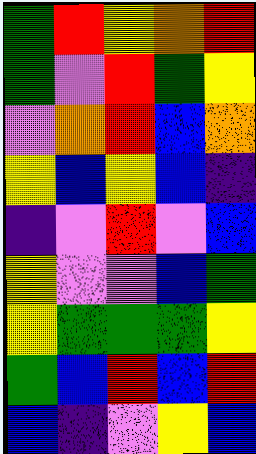[["green", "red", "yellow", "orange", "red"], ["green", "violet", "red", "green", "yellow"], ["violet", "orange", "red", "blue", "orange"], ["yellow", "blue", "yellow", "blue", "indigo"], ["indigo", "violet", "red", "violet", "blue"], ["yellow", "violet", "violet", "blue", "green"], ["yellow", "green", "green", "green", "yellow"], ["green", "blue", "red", "blue", "red"], ["blue", "indigo", "violet", "yellow", "blue"]]